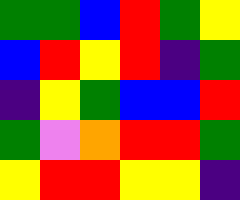[["green", "green", "blue", "red", "green", "yellow"], ["blue", "red", "yellow", "red", "indigo", "green"], ["indigo", "yellow", "green", "blue", "blue", "red"], ["green", "violet", "orange", "red", "red", "green"], ["yellow", "red", "red", "yellow", "yellow", "indigo"]]